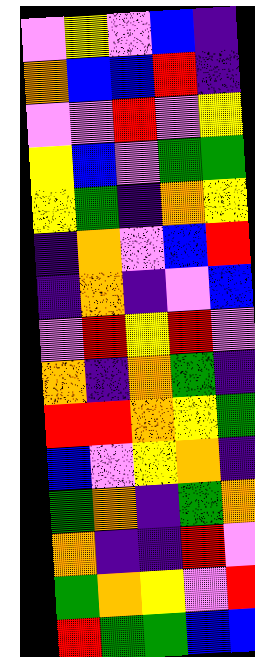[["violet", "yellow", "violet", "blue", "indigo"], ["orange", "blue", "blue", "red", "indigo"], ["violet", "violet", "red", "violet", "yellow"], ["yellow", "blue", "violet", "green", "green"], ["yellow", "green", "indigo", "orange", "yellow"], ["indigo", "orange", "violet", "blue", "red"], ["indigo", "orange", "indigo", "violet", "blue"], ["violet", "red", "yellow", "red", "violet"], ["orange", "indigo", "orange", "green", "indigo"], ["red", "red", "orange", "yellow", "green"], ["blue", "violet", "yellow", "orange", "indigo"], ["green", "orange", "indigo", "green", "orange"], ["orange", "indigo", "indigo", "red", "violet"], ["green", "orange", "yellow", "violet", "red"], ["red", "green", "green", "blue", "blue"]]